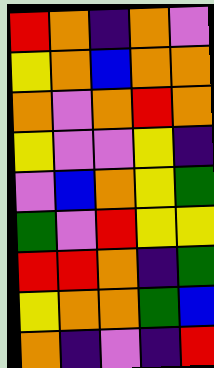[["red", "orange", "indigo", "orange", "violet"], ["yellow", "orange", "blue", "orange", "orange"], ["orange", "violet", "orange", "red", "orange"], ["yellow", "violet", "violet", "yellow", "indigo"], ["violet", "blue", "orange", "yellow", "green"], ["green", "violet", "red", "yellow", "yellow"], ["red", "red", "orange", "indigo", "green"], ["yellow", "orange", "orange", "green", "blue"], ["orange", "indigo", "violet", "indigo", "red"]]